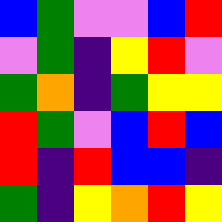[["blue", "green", "violet", "violet", "blue", "red"], ["violet", "green", "indigo", "yellow", "red", "violet"], ["green", "orange", "indigo", "green", "yellow", "yellow"], ["red", "green", "violet", "blue", "red", "blue"], ["red", "indigo", "red", "blue", "blue", "indigo"], ["green", "indigo", "yellow", "orange", "red", "yellow"]]